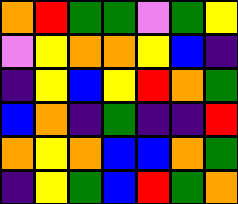[["orange", "red", "green", "green", "violet", "green", "yellow"], ["violet", "yellow", "orange", "orange", "yellow", "blue", "indigo"], ["indigo", "yellow", "blue", "yellow", "red", "orange", "green"], ["blue", "orange", "indigo", "green", "indigo", "indigo", "red"], ["orange", "yellow", "orange", "blue", "blue", "orange", "green"], ["indigo", "yellow", "green", "blue", "red", "green", "orange"]]